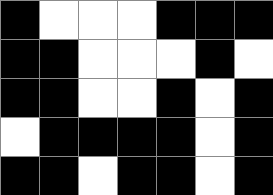[["black", "white", "white", "white", "black", "black", "black"], ["black", "black", "white", "white", "white", "black", "white"], ["black", "black", "white", "white", "black", "white", "black"], ["white", "black", "black", "black", "black", "white", "black"], ["black", "black", "white", "black", "black", "white", "black"]]